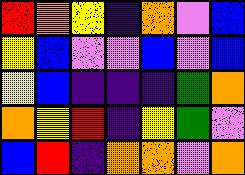[["red", "orange", "yellow", "indigo", "orange", "violet", "blue"], ["yellow", "blue", "violet", "violet", "blue", "violet", "blue"], ["yellow", "blue", "indigo", "indigo", "indigo", "green", "orange"], ["orange", "yellow", "red", "indigo", "yellow", "green", "violet"], ["blue", "red", "indigo", "orange", "orange", "violet", "orange"]]